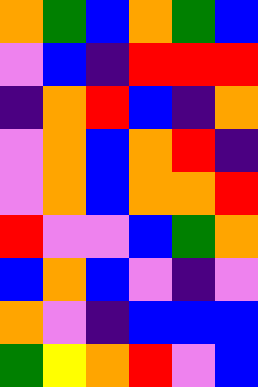[["orange", "green", "blue", "orange", "green", "blue"], ["violet", "blue", "indigo", "red", "red", "red"], ["indigo", "orange", "red", "blue", "indigo", "orange"], ["violet", "orange", "blue", "orange", "red", "indigo"], ["violet", "orange", "blue", "orange", "orange", "red"], ["red", "violet", "violet", "blue", "green", "orange"], ["blue", "orange", "blue", "violet", "indigo", "violet"], ["orange", "violet", "indigo", "blue", "blue", "blue"], ["green", "yellow", "orange", "red", "violet", "blue"]]